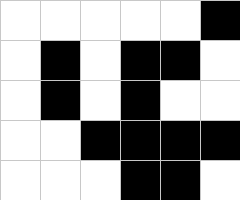[["white", "white", "white", "white", "white", "black"], ["white", "black", "white", "black", "black", "white"], ["white", "black", "white", "black", "white", "white"], ["white", "white", "black", "black", "black", "black"], ["white", "white", "white", "black", "black", "white"]]